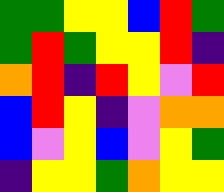[["green", "green", "yellow", "yellow", "blue", "red", "green"], ["green", "red", "green", "yellow", "yellow", "red", "indigo"], ["orange", "red", "indigo", "red", "yellow", "violet", "red"], ["blue", "red", "yellow", "indigo", "violet", "orange", "orange"], ["blue", "violet", "yellow", "blue", "violet", "yellow", "green"], ["indigo", "yellow", "yellow", "green", "orange", "yellow", "yellow"]]